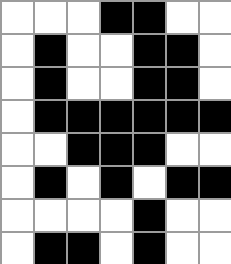[["white", "white", "white", "black", "black", "white", "white"], ["white", "black", "white", "white", "black", "black", "white"], ["white", "black", "white", "white", "black", "black", "white"], ["white", "black", "black", "black", "black", "black", "black"], ["white", "white", "black", "black", "black", "white", "white"], ["white", "black", "white", "black", "white", "black", "black"], ["white", "white", "white", "white", "black", "white", "white"], ["white", "black", "black", "white", "black", "white", "white"]]